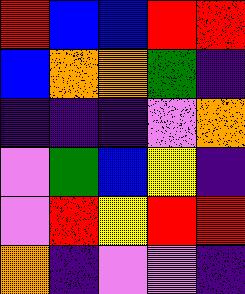[["red", "blue", "blue", "red", "red"], ["blue", "orange", "orange", "green", "indigo"], ["indigo", "indigo", "indigo", "violet", "orange"], ["violet", "green", "blue", "yellow", "indigo"], ["violet", "red", "yellow", "red", "red"], ["orange", "indigo", "violet", "violet", "indigo"]]